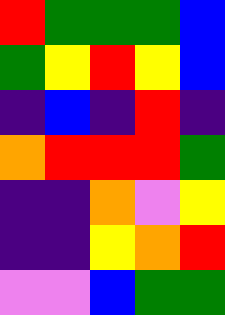[["red", "green", "green", "green", "blue"], ["green", "yellow", "red", "yellow", "blue"], ["indigo", "blue", "indigo", "red", "indigo"], ["orange", "red", "red", "red", "green"], ["indigo", "indigo", "orange", "violet", "yellow"], ["indigo", "indigo", "yellow", "orange", "red"], ["violet", "violet", "blue", "green", "green"]]